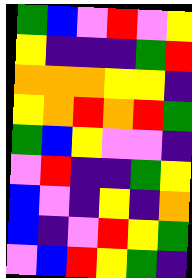[["green", "blue", "violet", "red", "violet", "yellow"], ["yellow", "indigo", "indigo", "indigo", "green", "red"], ["orange", "orange", "orange", "yellow", "yellow", "indigo"], ["yellow", "orange", "red", "orange", "red", "green"], ["green", "blue", "yellow", "violet", "violet", "indigo"], ["violet", "red", "indigo", "indigo", "green", "yellow"], ["blue", "violet", "indigo", "yellow", "indigo", "orange"], ["blue", "indigo", "violet", "red", "yellow", "green"], ["violet", "blue", "red", "yellow", "green", "indigo"]]